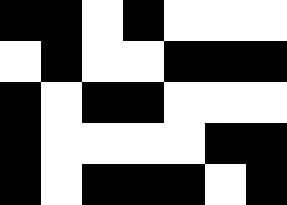[["black", "black", "white", "black", "white", "white", "white"], ["white", "black", "white", "white", "black", "black", "black"], ["black", "white", "black", "black", "white", "white", "white"], ["black", "white", "white", "white", "white", "black", "black"], ["black", "white", "black", "black", "black", "white", "black"]]